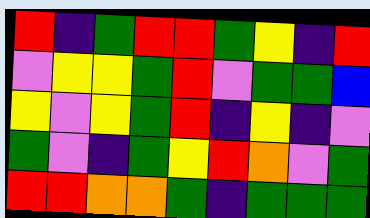[["red", "indigo", "green", "red", "red", "green", "yellow", "indigo", "red"], ["violet", "yellow", "yellow", "green", "red", "violet", "green", "green", "blue"], ["yellow", "violet", "yellow", "green", "red", "indigo", "yellow", "indigo", "violet"], ["green", "violet", "indigo", "green", "yellow", "red", "orange", "violet", "green"], ["red", "red", "orange", "orange", "green", "indigo", "green", "green", "green"]]